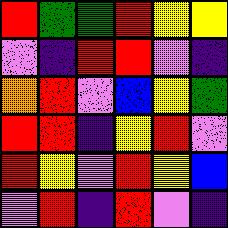[["red", "green", "green", "red", "yellow", "yellow"], ["violet", "indigo", "red", "red", "violet", "indigo"], ["orange", "red", "violet", "blue", "yellow", "green"], ["red", "red", "indigo", "yellow", "red", "violet"], ["red", "yellow", "violet", "red", "yellow", "blue"], ["violet", "red", "indigo", "red", "violet", "indigo"]]